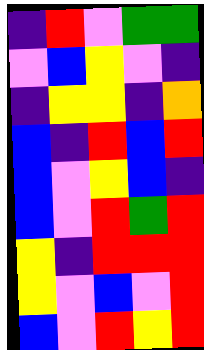[["indigo", "red", "violet", "green", "green"], ["violet", "blue", "yellow", "violet", "indigo"], ["indigo", "yellow", "yellow", "indigo", "orange"], ["blue", "indigo", "red", "blue", "red"], ["blue", "violet", "yellow", "blue", "indigo"], ["blue", "violet", "red", "green", "red"], ["yellow", "indigo", "red", "red", "red"], ["yellow", "violet", "blue", "violet", "red"], ["blue", "violet", "red", "yellow", "red"]]